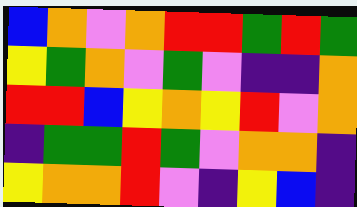[["blue", "orange", "violet", "orange", "red", "red", "green", "red", "green"], ["yellow", "green", "orange", "violet", "green", "violet", "indigo", "indigo", "orange"], ["red", "red", "blue", "yellow", "orange", "yellow", "red", "violet", "orange"], ["indigo", "green", "green", "red", "green", "violet", "orange", "orange", "indigo"], ["yellow", "orange", "orange", "red", "violet", "indigo", "yellow", "blue", "indigo"]]